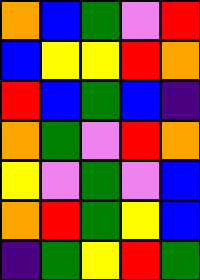[["orange", "blue", "green", "violet", "red"], ["blue", "yellow", "yellow", "red", "orange"], ["red", "blue", "green", "blue", "indigo"], ["orange", "green", "violet", "red", "orange"], ["yellow", "violet", "green", "violet", "blue"], ["orange", "red", "green", "yellow", "blue"], ["indigo", "green", "yellow", "red", "green"]]